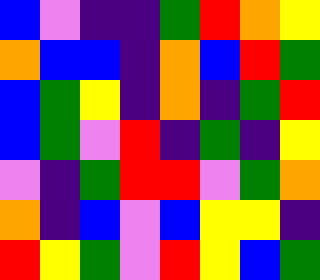[["blue", "violet", "indigo", "indigo", "green", "red", "orange", "yellow"], ["orange", "blue", "blue", "indigo", "orange", "blue", "red", "green"], ["blue", "green", "yellow", "indigo", "orange", "indigo", "green", "red"], ["blue", "green", "violet", "red", "indigo", "green", "indigo", "yellow"], ["violet", "indigo", "green", "red", "red", "violet", "green", "orange"], ["orange", "indigo", "blue", "violet", "blue", "yellow", "yellow", "indigo"], ["red", "yellow", "green", "violet", "red", "yellow", "blue", "green"]]